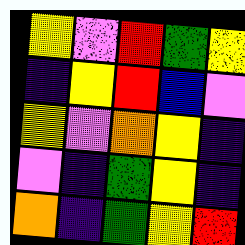[["yellow", "violet", "red", "green", "yellow"], ["indigo", "yellow", "red", "blue", "violet"], ["yellow", "violet", "orange", "yellow", "indigo"], ["violet", "indigo", "green", "yellow", "indigo"], ["orange", "indigo", "green", "yellow", "red"]]